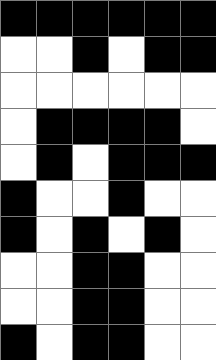[["black", "black", "black", "black", "black", "black"], ["white", "white", "black", "white", "black", "black"], ["white", "white", "white", "white", "white", "white"], ["white", "black", "black", "black", "black", "white"], ["white", "black", "white", "black", "black", "black"], ["black", "white", "white", "black", "white", "white"], ["black", "white", "black", "white", "black", "white"], ["white", "white", "black", "black", "white", "white"], ["white", "white", "black", "black", "white", "white"], ["black", "white", "black", "black", "white", "white"]]